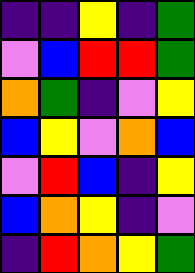[["indigo", "indigo", "yellow", "indigo", "green"], ["violet", "blue", "red", "red", "green"], ["orange", "green", "indigo", "violet", "yellow"], ["blue", "yellow", "violet", "orange", "blue"], ["violet", "red", "blue", "indigo", "yellow"], ["blue", "orange", "yellow", "indigo", "violet"], ["indigo", "red", "orange", "yellow", "green"]]